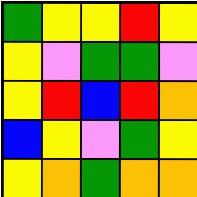[["green", "yellow", "yellow", "red", "yellow"], ["yellow", "violet", "green", "green", "violet"], ["yellow", "red", "blue", "red", "orange"], ["blue", "yellow", "violet", "green", "yellow"], ["yellow", "orange", "green", "orange", "orange"]]